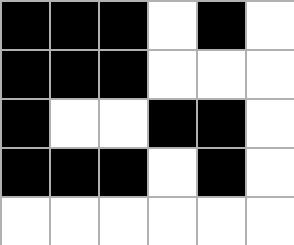[["black", "black", "black", "white", "black", "white"], ["black", "black", "black", "white", "white", "white"], ["black", "white", "white", "black", "black", "white"], ["black", "black", "black", "white", "black", "white"], ["white", "white", "white", "white", "white", "white"]]